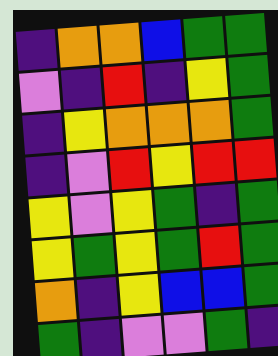[["indigo", "orange", "orange", "blue", "green", "green"], ["violet", "indigo", "red", "indigo", "yellow", "green"], ["indigo", "yellow", "orange", "orange", "orange", "green"], ["indigo", "violet", "red", "yellow", "red", "red"], ["yellow", "violet", "yellow", "green", "indigo", "green"], ["yellow", "green", "yellow", "green", "red", "green"], ["orange", "indigo", "yellow", "blue", "blue", "green"], ["green", "indigo", "violet", "violet", "green", "indigo"]]